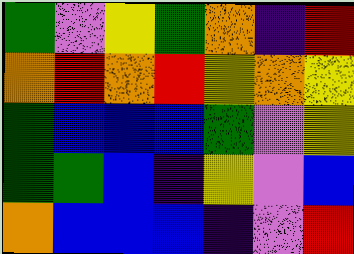[["green", "violet", "yellow", "green", "orange", "indigo", "red"], ["orange", "red", "orange", "red", "yellow", "orange", "yellow"], ["green", "blue", "blue", "blue", "green", "violet", "yellow"], ["green", "green", "blue", "indigo", "yellow", "violet", "blue"], ["orange", "blue", "blue", "blue", "indigo", "violet", "red"]]